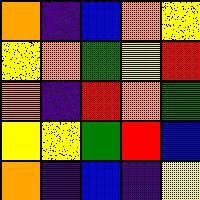[["orange", "indigo", "blue", "orange", "yellow"], ["yellow", "orange", "green", "yellow", "red"], ["orange", "indigo", "red", "orange", "green"], ["yellow", "yellow", "green", "red", "blue"], ["orange", "indigo", "blue", "indigo", "yellow"]]